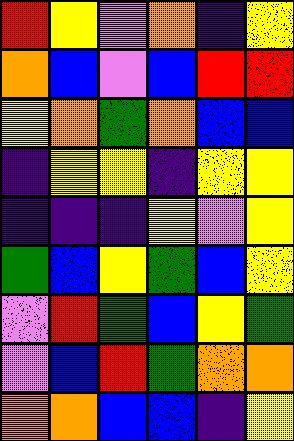[["red", "yellow", "violet", "orange", "indigo", "yellow"], ["orange", "blue", "violet", "blue", "red", "red"], ["yellow", "orange", "green", "orange", "blue", "blue"], ["indigo", "yellow", "yellow", "indigo", "yellow", "yellow"], ["indigo", "indigo", "indigo", "yellow", "violet", "yellow"], ["green", "blue", "yellow", "green", "blue", "yellow"], ["violet", "red", "green", "blue", "yellow", "green"], ["violet", "blue", "red", "green", "orange", "orange"], ["orange", "orange", "blue", "blue", "indigo", "yellow"]]